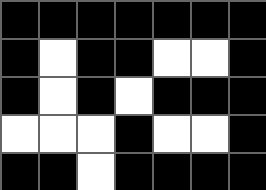[["black", "black", "black", "black", "black", "black", "black"], ["black", "white", "black", "black", "white", "white", "black"], ["black", "white", "black", "white", "black", "black", "black"], ["white", "white", "white", "black", "white", "white", "black"], ["black", "black", "white", "black", "black", "black", "black"]]